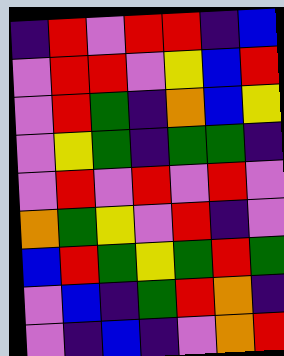[["indigo", "red", "violet", "red", "red", "indigo", "blue"], ["violet", "red", "red", "violet", "yellow", "blue", "red"], ["violet", "red", "green", "indigo", "orange", "blue", "yellow"], ["violet", "yellow", "green", "indigo", "green", "green", "indigo"], ["violet", "red", "violet", "red", "violet", "red", "violet"], ["orange", "green", "yellow", "violet", "red", "indigo", "violet"], ["blue", "red", "green", "yellow", "green", "red", "green"], ["violet", "blue", "indigo", "green", "red", "orange", "indigo"], ["violet", "indigo", "blue", "indigo", "violet", "orange", "red"]]